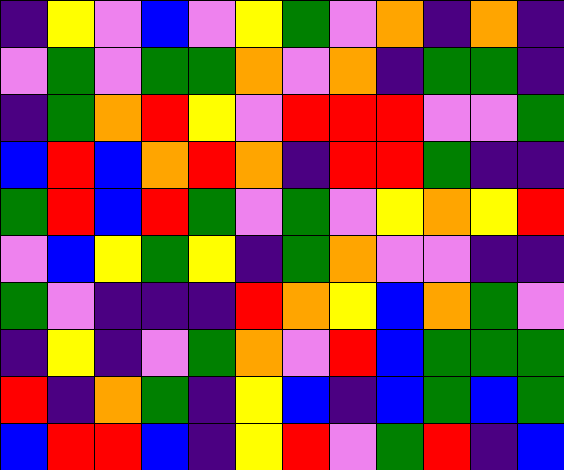[["indigo", "yellow", "violet", "blue", "violet", "yellow", "green", "violet", "orange", "indigo", "orange", "indigo"], ["violet", "green", "violet", "green", "green", "orange", "violet", "orange", "indigo", "green", "green", "indigo"], ["indigo", "green", "orange", "red", "yellow", "violet", "red", "red", "red", "violet", "violet", "green"], ["blue", "red", "blue", "orange", "red", "orange", "indigo", "red", "red", "green", "indigo", "indigo"], ["green", "red", "blue", "red", "green", "violet", "green", "violet", "yellow", "orange", "yellow", "red"], ["violet", "blue", "yellow", "green", "yellow", "indigo", "green", "orange", "violet", "violet", "indigo", "indigo"], ["green", "violet", "indigo", "indigo", "indigo", "red", "orange", "yellow", "blue", "orange", "green", "violet"], ["indigo", "yellow", "indigo", "violet", "green", "orange", "violet", "red", "blue", "green", "green", "green"], ["red", "indigo", "orange", "green", "indigo", "yellow", "blue", "indigo", "blue", "green", "blue", "green"], ["blue", "red", "red", "blue", "indigo", "yellow", "red", "violet", "green", "red", "indigo", "blue"]]